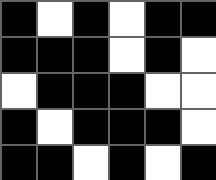[["black", "white", "black", "white", "black", "black"], ["black", "black", "black", "white", "black", "white"], ["white", "black", "black", "black", "white", "white"], ["black", "white", "black", "black", "black", "white"], ["black", "black", "white", "black", "white", "black"]]